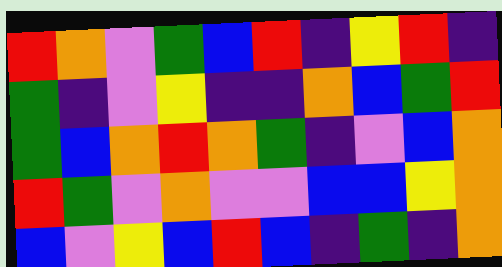[["red", "orange", "violet", "green", "blue", "red", "indigo", "yellow", "red", "indigo"], ["green", "indigo", "violet", "yellow", "indigo", "indigo", "orange", "blue", "green", "red"], ["green", "blue", "orange", "red", "orange", "green", "indigo", "violet", "blue", "orange"], ["red", "green", "violet", "orange", "violet", "violet", "blue", "blue", "yellow", "orange"], ["blue", "violet", "yellow", "blue", "red", "blue", "indigo", "green", "indigo", "orange"]]